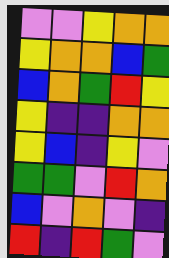[["violet", "violet", "yellow", "orange", "orange"], ["yellow", "orange", "orange", "blue", "green"], ["blue", "orange", "green", "red", "yellow"], ["yellow", "indigo", "indigo", "orange", "orange"], ["yellow", "blue", "indigo", "yellow", "violet"], ["green", "green", "violet", "red", "orange"], ["blue", "violet", "orange", "violet", "indigo"], ["red", "indigo", "red", "green", "violet"]]